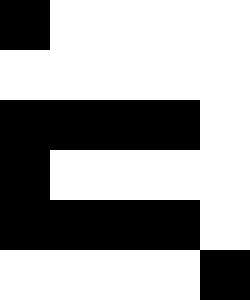[["black", "white", "white", "white", "white"], ["white", "white", "white", "white", "white"], ["black", "black", "black", "black", "white"], ["black", "white", "white", "white", "white"], ["black", "black", "black", "black", "white"], ["white", "white", "white", "white", "black"]]